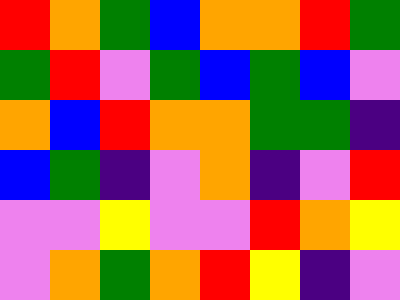[["red", "orange", "green", "blue", "orange", "orange", "red", "green"], ["green", "red", "violet", "green", "blue", "green", "blue", "violet"], ["orange", "blue", "red", "orange", "orange", "green", "green", "indigo"], ["blue", "green", "indigo", "violet", "orange", "indigo", "violet", "red"], ["violet", "violet", "yellow", "violet", "violet", "red", "orange", "yellow"], ["violet", "orange", "green", "orange", "red", "yellow", "indigo", "violet"]]